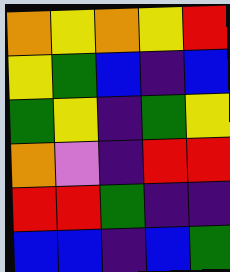[["orange", "yellow", "orange", "yellow", "red"], ["yellow", "green", "blue", "indigo", "blue"], ["green", "yellow", "indigo", "green", "yellow"], ["orange", "violet", "indigo", "red", "red"], ["red", "red", "green", "indigo", "indigo"], ["blue", "blue", "indigo", "blue", "green"]]